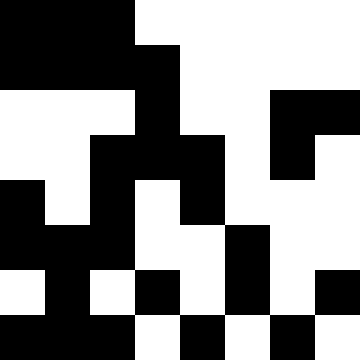[["black", "black", "black", "white", "white", "white", "white", "white"], ["black", "black", "black", "black", "white", "white", "white", "white"], ["white", "white", "white", "black", "white", "white", "black", "black"], ["white", "white", "black", "black", "black", "white", "black", "white"], ["black", "white", "black", "white", "black", "white", "white", "white"], ["black", "black", "black", "white", "white", "black", "white", "white"], ["white", "black", "white", "black", "white", "black", "white", "black"], ["black", "black", "black", "white", "black", "white", "black", "white"]]